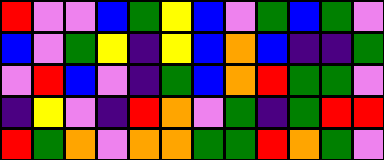[["red", "violet", "violet", "blue", "green", "yellow", "blue", "violet", "green", "blue", "green", "violet"], ["blue", "violet", "green", "yellow", "indigo", "yellow", "blue", "orange", "blue", "indigo", "indigo", "green"], ["violet", "red", "blue", "violet", "indigo", "green", "blue", "orange", "red", "green", "green", "violet"], ["indigo", "yellow", "violet", "indigo", "red", "orange", "violet", "green", "indigo", "green", "red", "red"], ["red", "green", "orange", "violet", "orange", "orange", "green", "green", "red", "orange", "green", "violet"]]